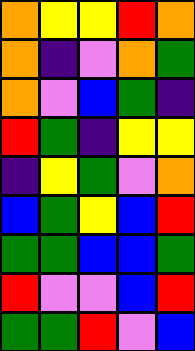[["orange", "yellow", "yellow", "red", "orange"], ["orange", "indigo", "violet", "orange", "green"], ["orange", "violet", "blue", "green", "indigo"], ["red", "green", "indigo", "yellow", "yellow"], ["indigo", "yellow", "green", "violet", "orange"], ["blue", "green", "yellow", "blue", "red"], ["green", "green", "blue", "blue", "green"], ["red", "violet", "violet", "blue", "red"], ["green", "green", "red", "violet", "blue"]]